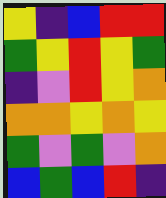[["yellow", "indigo", "blue", "red", "red"], ["green", "yellow", "red", "yellow", "green"], ["indigo", "violet", "red", "yellow", "orange"], ["orange", "orange", "yellow", "orange", "yellow"], ["green", "violet", "green", "violet", "orange"], ["blue", "green", "blue", "red", "indigo"]]